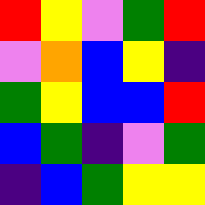[["red", "yellow", "violet", "green", "red"], ["violet", "orange", "blue", "yellow", "indigo"], ["green", "yellow", "blue", "blue", "red"], ["blue", "green", "indigo", "violet", "green"], ["indigo", "blue", "green", "yellow", "yellow"]]